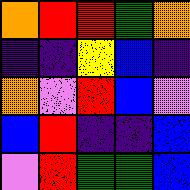[["orange", "red", "red", "green", "orange"], ["indigo", "indigo", "yellow", "blue", "indigo"], ["orange", "violet", "red", "blue", "violet"], ["blue", "red", "indigo", "indigo", "blue"], ["violet", "red", "green", "green", "blue"]]